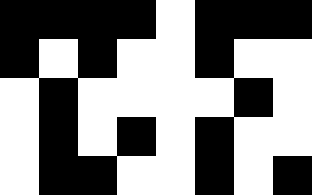[["black", "black", "black", "black", "white", "black", "black", "black"], ["black", "white", "black", "white", "white", "black", "white", "white"], ["white", "black", "white", "white", "white", "white", "black", "white"], ["white", "black", "white", "black", "white", "black", "white", "white"], ["white", "black", "black", "white", "white", "black", "white", "black"]]